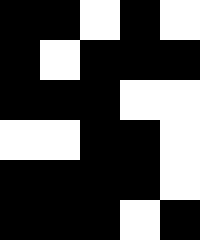[["black", "black", "white", "black", "white"], ["black", "white", "black", "black", "black"], ["black", "black", "black", "white", "white"], ["white", "white", "black", "black", "white"], ["black", "black", "black", "black", "white"], ["black", "black", "black", "white", "black"]]